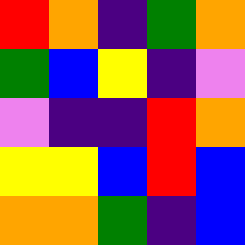[["red", "orange", "indigo", "green", "orange"], ["green", "blue", "yellow", "indigo", "violet"], ["violet", "indigo", "indigo", "red", "orange"], ["yellow", "yellow", "blue", "red", "blue"], ["orange", "orange", "green", "indigo", "blue"]]